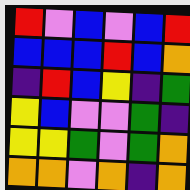[["red", "violet", "blue", "violet", "blue", "red"], ["blue", "blue", "blue", "red", "blue", "orange"], ["indigo", "red", "blue", "yellow", "indigo", "green"], ["yellow", "blue", "violet", "violet", "green", "indigo"], ["yellow", "yellow", "green", "violet", "green", "orange"], ["orange", "orange", "violet", "orange", "indigo", "orange"]]